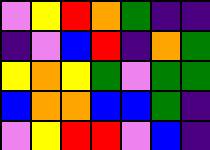[["violet", "yellow", "red", "orange", "green", "indigo", "indigo"], ["indigo", "violet", "blue", "red", "indigo", "orange", "green"], ["yellow", "orange", "yellow", "green", "violet", "green", "green"], ["blue", "orange", "orange", "blue", "blue", "green", "indigo"], ["violet", "yellow", "red", "red", "violet", "blue", "indigo"]]